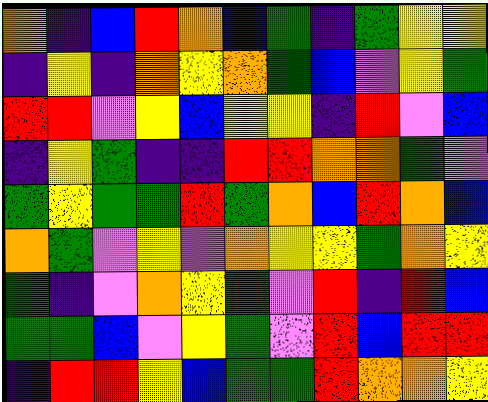[["orange", "indigo", "blue", "red", "orange", "blue", "green", "indigo", "green", "yellow", "yellow"], ["indigo", "yellow", "indigo", "orange", "yellow", "orange", "green", "blue", "violet", "yellow", "green"], ["red", "red", "violet", "yellow", "blue", "yellow", "yellow", "indigo", "red", "violet", "blue"], ["indigo", "yellow", "green", "indigo", "indigo", "red", "red", "orange", "orange", "green", "violet"], ["green", "yellow", "green", "green", "red", "green", "orange", "blue", "red", "orange", "blue"], ["orange", "green", "violet", "yellow", "violet", "orange", "yellow", "yellow", "green", "orange", "yellow"], ["green", "indigo", "violet", "orange", "yellow", "green", "violet", "red", "indigo", "red", "blue"], ["green", "green", "blue", "violet", "yellow", "green", "violet", "red", "blue", "red", "red"], ["indigo", "red", "red", "yellow", "blue", "green", "green", "red", "orange", "orange", "yellow"]]